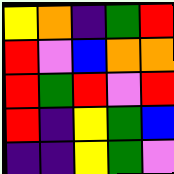[["yellow", "orange", "indigo", "green", "red"], ["red", "violet", "blue", "orange", "orange"], ["red", "green", "red", "violet", "red"], ["red", "indigo", "yellow", "green", "blue"], ["indigo", "indigo", "yellow", "green", "violet"]]